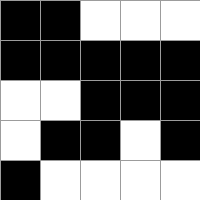[["black", "black", "white", "white", "white"], ["black", "black", "black", "black", "black"], ["white", "white", "black", "black", "black"], ["white", "black", "black", "white", "black"], ["black", "white", "white", "white", "white"]]